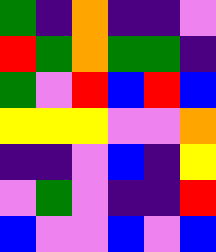[["green", "indigo", "orange", "indigo", "indigo", "violet"], ["red", "green", "orange", "green", "green", "indigo"], ["green", "violet", "red", "blue", "red", "blue"], ["yellow", "yellow", "yellow", "violet", "violet", "orange"], ["indigo", "indigo", "violet", "blue", "indigo", "yellow"], ["violet", "green", "violet", "indigo", "indigo", "red"], ["blue", "violet", "violet", "blue", "violet", "blue"]]